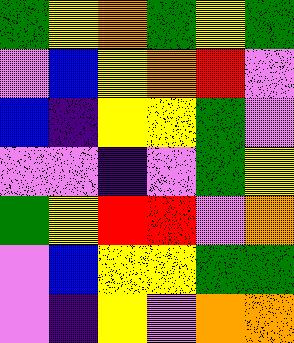[["green", "yellow", "orange", "green", "yellow", "green"], ["violet", "blue", "yellow", "orange", "red", "violet"], ["blue", "indigo", "yellow", "yellow", "green", "violet"], ["violet", "violet", "indigo", "violet", "green", "yellow"], ["green", "yellow", "red", "red", "violet", "orange"], ["violet", "blue", "yellow", "yellow", "green", "green"], ["violet", "indigo", "yellow", "violet", "orange", "orange"]]